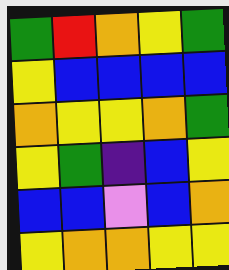[["green", "red", "orange", "yellow", "green"], ["yellow", "blue", "blue", "blue", "blue"], ["orange", "yellow", "yellow", "orange", "green"], ["yellow", "green", "indigo", "blue", "yellow"], ["blue", "blue", "violet", "blue", "orange"], ["yellow", "orange", "orange", "yellow", "yellow"]]